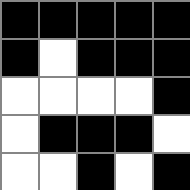[["black", "black", "black", "black", "black"], ["black", "white", "black", "black", "black"], ["white", "white", "white", "white", "black"], ["white", "black", "black", "black", "white"], ["white", "white", "black", "white", "black"]]